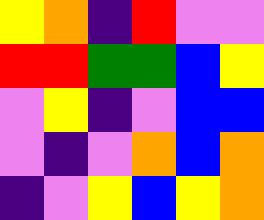[["yellow", "orange", "indigo", "red", "violet", "violet"], ["red", "red", "green", "green", "blue", "yellow"], ["violet", "yellow", "indigo", "violet", "blue", "blue"], ["violet", "indigo", "violet", "orange", "blue", "orange"], ["indigo", "violet", "yellow", "blue", "yellow", "orange"]]